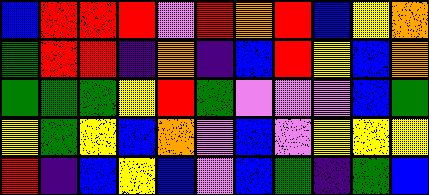[["blue", "red", "red", "red", "violet", "red", "orange", "red", "blue", "yellow", "orange"], ["green", "red", "red", "indigo", "orange", "indigo", "blue", "red", "yellow", "blue", "orange"], ["green", "green", "green", "yellow", "red", "green", "violet", "violet", "violet", "blue", "green"], ["yellow", "green", "yellow", "blue", "orange", "violet", "blue", "violet", "yellow", "yellow", "yellow"], ["red", "indigo", "blue", "yellow", "blue", "violet", "blue", "green", "indigo", "green", "blue"]]